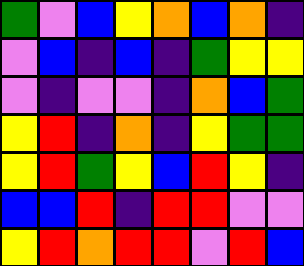[["green", "violet", "blue", "yellow", "orange", "blue", "orange", "indigo"], ["violet", "blue", "indigo", "blue", "indigo", "green", "yellow", "yellow"], ["violet", "indigo", "violet", "violet", "indigo", "orange", "blue", "green"], ["yellow", "red", "indigo", "orange", "indigo", "yellow", "green", "green"], ["yellow", "red", "green", "yellow", "blue", "red", "yellow", "indigo"], ["blue", "blue", "red", "indigo", "red", "red", "violet", "violet"], ["yellow", "red", "orange", "red", "red", "violet", "red", "blue"]]